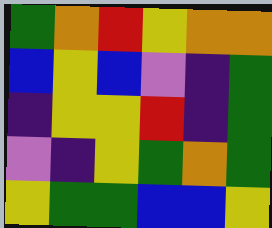[["green", "orange", "red", "yellow", "orange", "orange"], ["blue", "yellow", "blue", "violet", "indigo", "green"], ["indigo", "yellow", "yellow", "red", "indigo", "green"], ["violet", "indigo", "yellow", "green", "orange", "green"], ["yellow", "green", "green", "blue", "blue", "yellow"]]